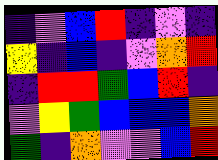[["indigo", "violet", "blue", "red", "indigo", "violet", "indigo"], ["yellow", "indigo", "blue", "indigo", "violet", "orange", "red"], ["indigo", "red", "red", "green", "blue", "red", "indigo"], ["violet", "yellow", "green", "blue", "blue", "blue", "orange"], ["green", "indigo", "orange", "violet", "violet", "blue", "red"]]